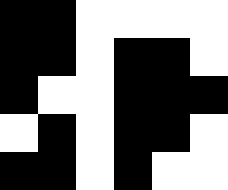[["black", "black", "white", "white", "white", "white"], ["black", "black", "white", "black", "black", "white"], ["black", "white", "white", "black", "black", "black"], ["white", "black", "white", "black", "black", "white"], ["black", "black", "white", "black", "white", "white"]]